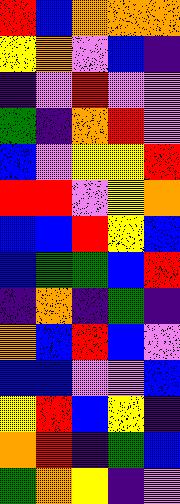[["red", "blue", "orange", "orange", "orange"], ["yellow", "orange", "violet", "blue", "indigo"], ["indigo", "violet", "red", "violet", "violet"], ["green", "indigo", "orange", "red", "violet"], ["blue", "violet", "yellow", "yellow", "red"], ["red", "red", "violet", "yellow", "orange"], ["blue", "blue", "red", "yellow", "blue"], ["blue", "green", "green", "blue", "red"], ["indigo", "orange", "indigo", "green", "indigo"], ["orange", "blue", "red", "blue", "violet"], ["blue", "blue", "violet", "violet", "blue"], ["yellow", "red", "blue", "yellow", "indigo"], ["orange", "red", "indigo", "green", "blue"], ["green", "orange", "yellow", "indigo", "violet"]]